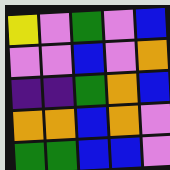[["yellow", "violet", "green", "violet", "blue"], ["violet", "violet", "blue", "violet", "orange"], ["indigo", "indigo", "green", "orange", "blue"], ["orange", "orange", "blue", "orange", "violet"], ["green", "green", "blue", "blue", "violet"]]